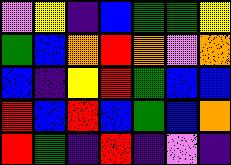[["violet", "yellow", "indigo", "blue", "green", "green", "yellow"], ["green", "blue", "orange", "red", "orange", "violet", "orange"], ["blue", "indigo", "yellow", "red", "green", "blue", "blue"], ["red", "blue", "red", "blue", "green", "blue", "orange"], ["red", "green", "indigo", "red", "indigo", "violet", "indigo"]]